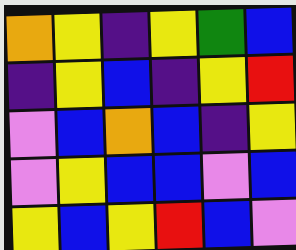[["orange", "yellow", "indigo", "yellow", "green", "blue"], ["indigo", "yellow", "blue", "indigo", "yellow", "red"], ["violet", "blue", "orange", "blue", "indigo", "yellow"], ["violet", "yellow", "blue", "blue", "violet", "blue"], ["yellow", "blue", "yellow", "red", "blue", "violet"]]